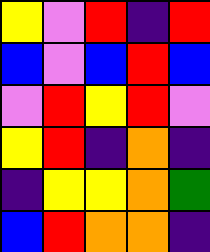[["yellow", "violet", "red", "indigo", "red"], ["blue", "violet", "blue", "red", "blue"], ["violet", "red", "yellow", "red", "violet"], ["yellow", "red", "indigo", "orange", "indigo"], ["indigo", "yellow", "yellow", "orange", "green"], ["blue", "red", "orange", "orange", "indigo"]]